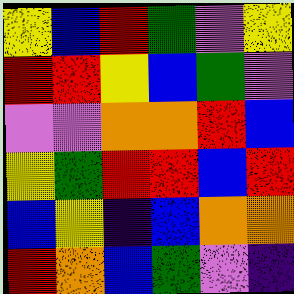[["yellow", "blue", "red", "green", "violet", "yellow"], ["red", "red", "yellow", "blue", "green", "violet"], ["violet", "violet", "orange", "orange", "red", "blue"], ["yellow", "green", "red", "red", "blue", "red"], ["blue", "yellow", "indigo", "blue", "orange", "orange"], ["red", "orange", "blue", "green", "violet", "indigo"]]